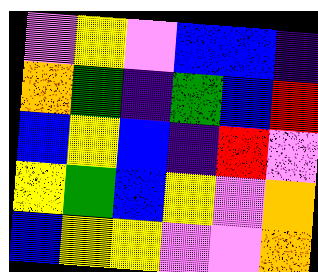[["violet", "yellow", "violet", "blue", "blue", "indigo"], ["orange", "green", "indigo", "green", "blue", "red"], ["blue", "yellow", "blue", "indigo", "red", "violet"], ["yellow", "green", "blue", "yellow", "violet", "orange"], ["blue", "yellow", "yellow", "violet", "violet", "orange"]]